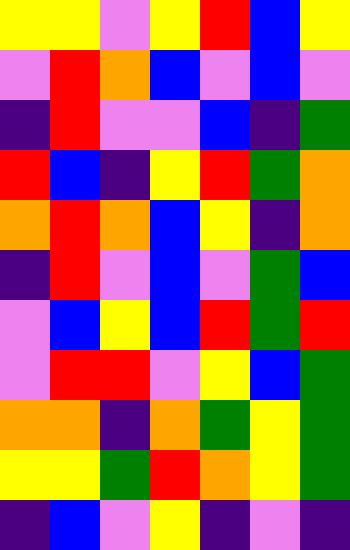[["yellow", "yellow", "violet", "yellow", "red", "blue", "yellow"], ["violet", "red", "orange", "blue", "violet", "blue", "violet"], ["indigo", "red", "violet", "violet", "blue", "indigo", "green"], ["red", "blue", "indigo", "yellow", "red", "green", "orange"], ["orange", "red", "orange", "blue", "yellow", "indigo", "orange"], ["indigo", "red", "violet", "blue", "violet", "green", "blue"], ["violet", "blue", "yellow", "blue", "red", "green", "red"], ["violet", "red", "red", "violet", "yellow", "blue", "green"], ["orange", "orange", "indigo", "orange", "green", "yellow", "green"], ["yellow", "yellow", "green", "red", "orange", "yellow", "green"], ["indigo", "blue", "violet", "yellow", "indigo", "violet", "indigo"]]